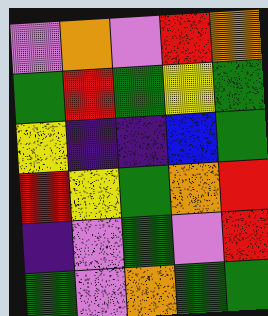[["violet", "orange", "violet", "red", "orange"], ["green", "red", "green", "yellow", "green"], ["yellow", "indigo", "indigo", "blue", "green"], ["red", "yellow", "green", "orange", "red"], ["indigo", "violet", "green", "violet", "red"], ["green", "violet", "orange", "green", "green"]]